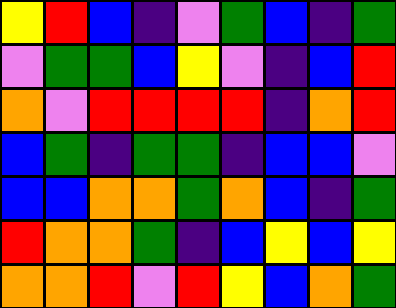[["yellow", "red", "blue", "indigo", "violet", "green", "blue", "indigo", "green"], ["violet", "green", "green", "blue", "yellow", "violet", "indigo", "blue", "red"], ["orange", "violet", "red", "red", "red", "red", "indigo", "orange", "red"], ["blue", "green", "indigo", "green", "green", "indigo", "blue", "blue", "violet"], ["blue", "blue", "orange", "orange", "green", "orange", "blue", "indigo", "green"], ["red", "orange", "orange", "green", "indigo", "blue", "yellow", "blue", "yellow"], ["orange", "orange", "red", "violet", "red", "yellow", "blue", "orange", "green"]]